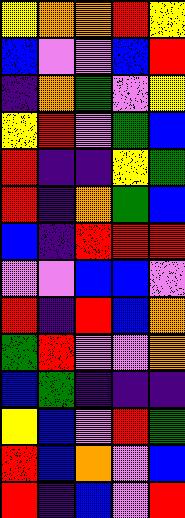[["yellow", "orange", "orange", "red", "yellow"], ["blue", "violet", "violet", "blue", "red"], ["indigo", "orange", "green", "violet", "yellow"], ["yellow", "red", "violet", "green", "blue"], ["red", "indigo", "indigo", "yellow", "green"], ["red", "indigo", "orange", "green", "blue"], ["blue", "indigo", "red", "red", "red"], ["violet", "violet", "blue", "blue", "violet"], ["red", "indigo", "red", "blue", "orange"], ["green", "red", "violet", "violet", "orange"], ["blue", "green", "indigo", "indigo", "indigo"], ["yellow", "blue", "violet", "red", "green"], ["red", "blue", "orange", "violet", "blue"], ["red", "indigo", "blue", "violet", "red"]]